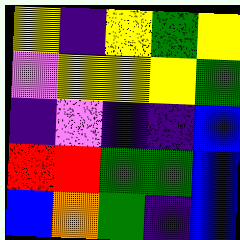[["yellow", "indigo", "yellow", "green", "yellow"], ["violet", "yellow", "yellow", "yellow", "green"], ["indigo", "violet", "indigo", "indigo", "blue"], ["red", "red", "green", "green", "blue"], ["blue", "orange", "green", "indigo", "blue"]]